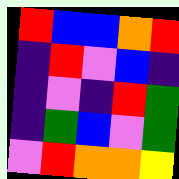[["red", "blue", "blue", "orange", "red"], ["indigo", "red", "violet", "blue", "indigo"], ["indigo", "violet", "indigo", "red", "green"], ["indigo", "green", "blue", "violet", "green"], ["violet", "red", "orange", "orange", "yellow"]]